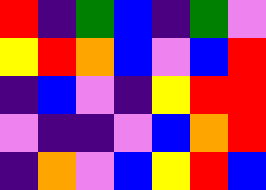[["red", "indigo", "green", "blue", "indigo", "green", "violet"], ["yellow", "red", "orange", "blue", "violet", "blue", "red"], ["indigo", "blue", "violet", "indigo", "yellow", "red", "red"], ["violet", "indigo", "indigo", "violet", "blue", "orange", "red"], ["indigo", "orange", "violet", "blue", "yellow", "red", "blue"]]